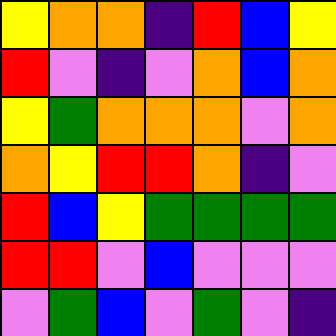[["yellow", "orange", "orange", "indigo", "red", "blue", "yellow"], ["red", "violet", "indigo", "violet", "orange", "blue", "orange"], ["yellow", "green", "orange", "orange", "orange", "violet", "orange"], ["orange", "yellow", "red", "red", "orange", "indigo", "violet"], ["red", "blue", "yellow", "green", "green", "green", "green"], ["red", "red", "violet", "blue", "violet", "violet", "violet"], ["violet", "green", "blue", "violet", "green", "violet", "indigo"]]